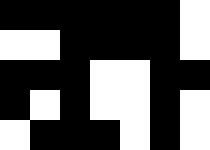[["black", "black", "black", "black", "black", "black", "white"], ["white", "white", "black", "black", "black", "black", "white"], ["black", "black", "black", "white", "white", "black", "black"], ["black", "white", "black", "white", "white", "black", "white"], ["white", "black", "black", "black", "white", "black", "white"]]